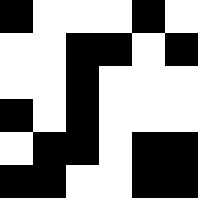[["black", "white", "white", "white", "black", "white"], ["white", "white", "black", "black", "white", "black"], ["white", "white", "black", "white", "white", "white"], ["black", "white", "black", "white", "white", "white"], ["white", "black", "black", "white", "black", "black"], ["black", "black", "white", "white", "black", "black"]]